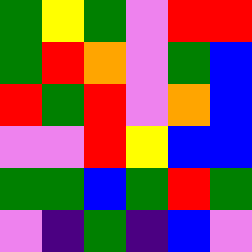[["green", "yellow", "green", "violet", "red", "red"], ["green", "red", "orange", "violet", "green", "blue"], ["red", "green", "red", "violet", "orange", "blue"], ["violet", "violet", "red", "yellow", "blue", "blue"], ["green", "green", "blue", "green", "red", "green"], ["violet", "indigo", "green", "indigo", "blue", "violet"]]